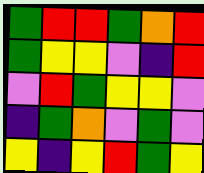[["green", "red", "red", "green", "orange", "red"], ["green", "yellow", "yellow", "violet", "indigo", "red"], ["violet", "red", "green", "yellow", "yellow", "violet"], ["indigo", "green", "orange", "violet", "green", "violet"], ["yellow", "indigo", "yellow", "red", "green", "yellow"]]